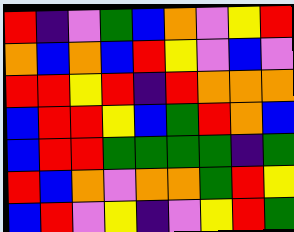[["red", "indigo", "violet", "green", "blue", "orange", "violet", "yellow", "red"], ["orange", "blue", "orange", "blue", "red", "yellow", "violet", "blue", "violet"], ["red", "red", "yellow", "red", "indigo", "red", "orange", "orange", "orange"], ["blue", "red", "red", "yellow", "blue", "green", "red", "orange", "blue"], ["blue", "red", "red", "green", "green", "green", "green", "indigo", "green"], ["red", "blue", "orange", "violet", "orange", "orange", "green", "red", "yellow"], ["blue", "red", "violet", "yellow", "indigo", "violet", "yellow", "red", "green"]]